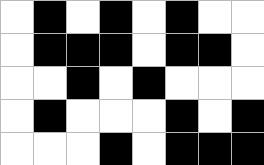[["white", "black", "white", "black", "white", "black", "white", "white"], ["white", "black", "black", "black", "white", "black", "black", "white"], ["white", "white", "black", "white", "black", "white", "white", "white"], ["white", "black", "white", "white", "white", "black", "white", "black"], ["white", "white", "white", "black", "white", "black", "black", "black"]]